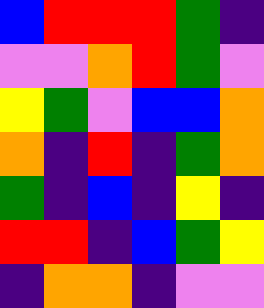[["blue", "red", "red", "red", "green", "indigo"], ["violet", "violet", "orange", "red", "green", "violet"], ["yellow", "green", "violet", "blue", "blue", "orange"], ["orange", "indigo", "red", "indigo", "green", "orange"], ["green", "indigo", "blue", "indigo", "yellow", "indigo"], ["red", "red", "indigo", "blue", "green", "yellow"], ["indigo", "orange", "orange", "indigo", "violet", "violet"]]